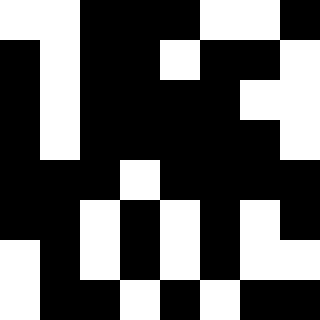[["white", "white", "black", "black", "black", "white", "white", "black"], ["black", "white", "black", "black", "white", "black", "black", "white"], ["black", "white", "black", "black", "black", "black", "white", "white"], ["black", "white", "black", "black", "black", "black", "black", "white"], ["black", "black", "black", "white", "black", "black", "black", "black"], ["black", "black", "white", "black", "white", "black", "white", "black"], ["white", "black", "white", "black", "white", "black", "white", "white"], ["white", "black", "black", "white", "black", "white", "black", "black"]]